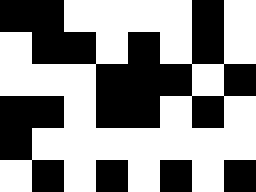[["black", "black", "white", "white", "white", "white", "black", "white"], ["white", "black", "black", "white", "black", "white", "black", "white"], ["white", "white", "white", "black", "black", "black", "white", "black"], ["black", "black", "white", "black", "black", "white", "black", "white"], ["black", "white", "white", "white", "white", "white", "white", "white"], ["white", "black", "white", "black", "white", "black", "white", "black"]]